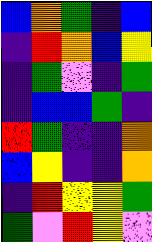[["blue", "orange", "green", "indigo", "blue"], ["indigo", "red", "orange", "blue", "yellow"], ["indigo", "green", "violet", "indigo", "green"], ["indigo", "blue", "blue", "green", "indigo"], ["red", "green", "indigo", "indigo", "orange"], ["blue", "yellow", "indigo", "indigo", "orange"], ["indigo", "red", "yellow", "yellow", "green"], ["green", "violet", "red", "yellow", "violet"]]